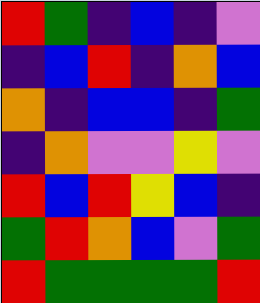[["red", "green", "indigo", "blue", "indigo", "violet"], ["indigo", "blue", "red", "indigo", "orange", "blue"], ["orange", "indigo", "blue", "blue", "indigo", "green"], ["indigo", "orange", "violet", "violet", "yellow", "violet"], ["red", "blue", "red", "yellow", "blue", "indigo"], ["green", "red", "orange", "blue", "violet", "green"], ["red", "green", "green", "green", "green", "red"]]